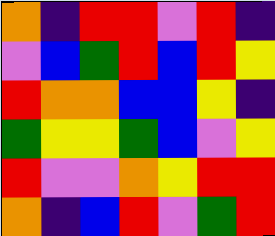[["orange", "indigo", "red", "red", "violet", "red", "indigo"], ["violet", "blue", "green", "red", "blue", "red", "yellow"], ["red", "orange", "orange", "blue", "blue", "yellow", "indigo"], ["green", "yellow", "yellow", "green", "blue", "violet", "yellow"], ["red", "violet", "violet", "orange", "yellow", "red", "red"], ["orange", "indigo", "blue", "red", "violet", "green", "red"]]